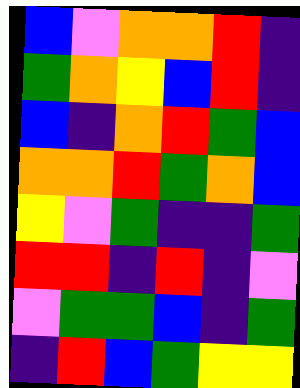[["blue", "violet", "orange", "orange", "red", "indigo"], ["green", "orange", "yellow", "blue", "red", "indigo"], ["blue", "indigo", "orange", "red", "green", "blue"], ["orange", "orange", "red", "green", "orange", "blue"], ["yellow", "violet", "green", "indigo", "indigo", "green"], ["red", "red", "indigo", "red", "indigo", "violet"], ["violet", "green", "green", "blue", "indigo", "green"], ["indigo", "red", "blue", "green", "yellow", "yellow"]]